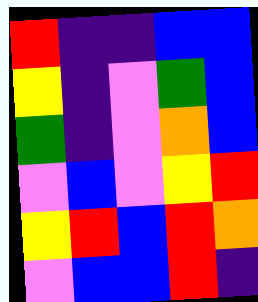[["red", "indigo", "indigo", "blue", "blue"], ["yellow", "indigo", "violet", "green", "blue"], ["green", "indigo", "violet", "orange", "blue"], ["violet", "blue", "violet", "yellow", "red"], ["yellow", "red", "blue", "red", "orange"], ["violet", "blue", "blue", "red", "indigo"]]